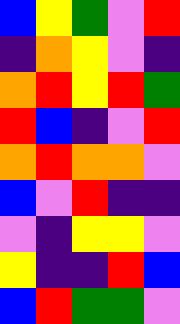[["blue", "yellow", "green", "violet", "red"], ["indigo", "orange", "yellow", "violet", "indigo"], ["orange", "red", "yellow", "red", "green"], ["red", "blue", "indigo", "violet", "red"], ["orange", "red", "orange", "orange", "violet"], ["blue", "violet", "red", "indigo", "indigo"], ["violet", "indigo", "yellow", "yellow", "violet"], ["yellow", "indigo", "indigo", "red", "blue"], ["blue", "red", "green", "green", "violet"]]